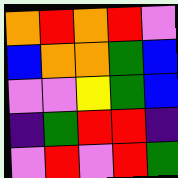[["orange", "red", "orange", "red", "violet"], ["blue", "orange", "orange", "green", "blue"], ["violet", "violet", "yellow", "green", "blue"], ["indigo", "green", "red", "red", "indigo"], ["violet", "red", "violet", "red", "green"]]